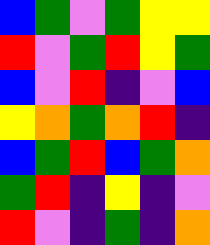[["blue", "green", "violet", "green", "yellow", "yellow"], ["red", "violet", "green", "red", "yellow", "green"], ["blue", "violet", "red", "indigo", "violet", "blue"], ["yellow", "orange", "green", "orange", "red", "indigo"], ["blue", "green", "red", "blue", "green", "orange"], ["green", "red", "indigo", "yellow", "indigo", "violet"], ["red", "violet", "indigo", "green", "indigo", "orange"]]